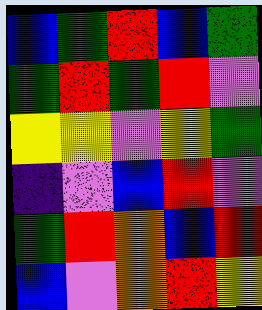[["blue", "green", "red", "blue", "green"], ["green", "red", "green", "red", "violet"], ["yellow", "yellow", "violet", "yellow", "green"], ["indigo", "violet", "blue", "red", "violet"], ["green", "red", "orange", "blue", "red"], ["blue", "violet", "orange", "red", "yellow"]]